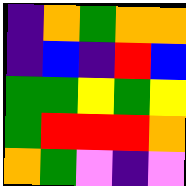[["indigo", "orange", "green", "orange", "orange"], ["indigo", "blue", "indigo", "red", "blue"], ["green", "green", "yellow", "green", "yellow"], ["green", "red", "red", "red", "orange"], ["orange", "green", "violet", "indigo", "violet"]]